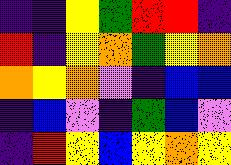[["indigo", "indigo", "yellow", "green", "red", "red", "indigo"], ["red", "indigo", "yellow", "orange", "green", "yellow", "orange"], ["orange", "yellow", "orange", "violet", "indigo", "blue", "blue"], ["indigo", "blue", "violet", "indigo", "green", "blue", "violet"], ["indigo", "red", "yellow", "blue", "yellow", "orange", "yellow"]]